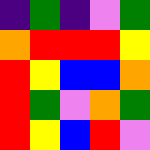[["indigo", "green", "indigo", "violet", "green"], ["orange", "red", "red", "red", "yellow"], ["red", "yellow", "blue", "blue", "orange"], ["red", "green", "violet", "orange", "green"], ["red", "yellow", "blue", "red", "violet"]]